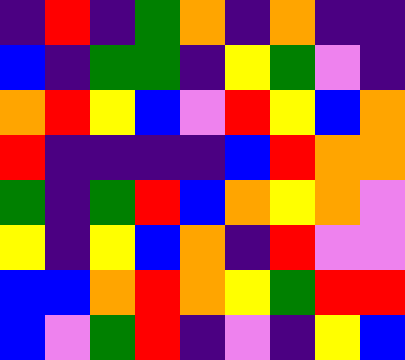[["indigo", "red", "indigo", "green", "orange", "indigo", "orange", "indigo", "indigo"], ["blue", "indigo", "green", "green", "indigo", "yellow", "green", "violet", "indigo"], ["orange", "red", "yellow", "blue", "violet", "red", "yellow", "blue", "orange"], ["red", "indigo", "indigo", "indigo", "indigo", "blue", "red", "orange", "orange"], ["green", "indigo", "green", "red", "blue", "orange", "yellow", "orange", "violet"], ["yellow", "indigo", "yellow", "blue", "orange", "indigo", "red", "violet", "violet"], ["blue", "blue", "orange", "red", "orange", "yellow", "green", "red", "red"], ["blue", "violet", "green", "red", "indigo", "violet", "indigo", "yellow", "blue"]]